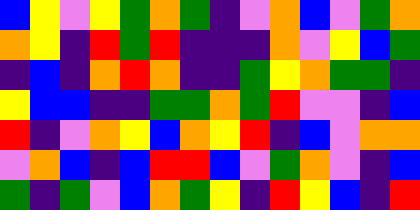[["blue", "yellow", "violet", "yellow", "green", "orange", "green", "indigo", "violet", "orange", "blue", "violet", "green", "orange"], ["orange", "yellow", "indigo", "red", "green", "red", "indigo", "indigo", "indigo", "orange", "violet", "yellow", "blue", "green"], ["indigo", "blue", "indigo", "orange", "red", "orange", "indigo", "indigo", "green", "yellow", "orange", "green", "green", "indigo"], ["yellow", "blue", "blue", "indigo", "indigo", "green", "green", "orange", "green", "red", "violet", "violet", "indigo", "blue"], ["red", "indigo", "violet", "orange", "yellow", "blue", "orange", "yellow", "red", "indigo", "blue", "violet", "orange", "orange"], ["violet", "orange", "blue", "indigo", "blue", "red", "red", "blue", "violet", "green", "orange", "violet", "indigo", "blue"], ["green", "indigo", "green", "violet", "blue", "orange", "green", "yellow", "indigo", "red", "yellow", "blue", "indigo", "red"]]